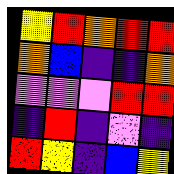[["yellow", "red", "orange", "red", "red"], ["orange", "blue", "indigo", "indigo", "orange"], ["violet", "violet", "violet", "red", "red"], ["indigo", "red", "indigo", "violet", "indigo"], ["red", "yellow", "indigo", "blue", "yellow"]]